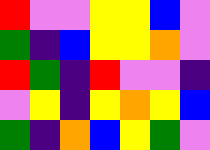[["red", "violet", "violet", "yellow", "yellow", "blue", "violet"], ["green", "indigo", "blue", "yellow", "yellow", "orange", "violet"], ["red", "green", "indigo", "red", "violet", "violet", "indigo"], ["violet", "yellow", "indigo", "yellow", "orange", "yellow", "blue"], ["green", "indigo", "orange", "blue", "yellow", "green", "violet"]]